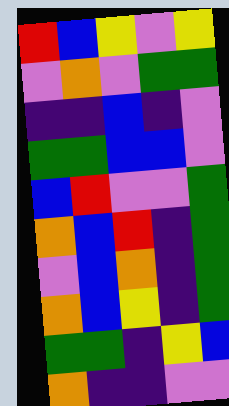[["red", "blue", "yellow", "violet", "yellow"], ["violet", "orange", "violet", "green", "green"], ["indigo", "indigo", "blue", "indigo", "violet"], ["green", "green", "blue", "blue", "violet"], ["blue", "red", "violet", "violet", "green"], ["orange", "blue", "red", "indigo", "green"], ["violet", "blue", "orange", "indigo", "green"], ["orange", "blue", "yellow", "indigo", "green"], ["green", "green", "indigo", "yellow", "blue"], ["orange", "indigo", "indigo", "violet", "violet"]]